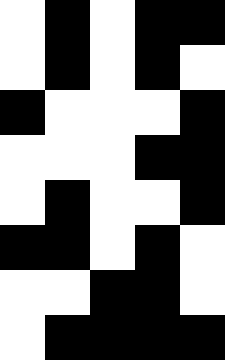[["white", "black", "white", "black", "black"], ["white", "black", "white", "black", "white"], ["black", "white", "white", "white", "black"], ["white", "white", "white", "black", "black"], ["white", "black", "white", "white", "black"], ["black", "black", "white", "black", "white"], ["white", "white", "black", "black", "white"], ["white", "black", "black", "black", "black"]]